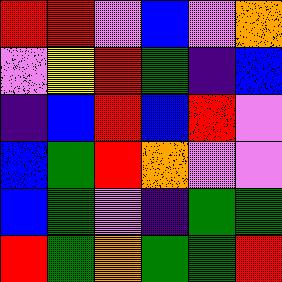[["red", "red", "violet", "blue", "violet", "orange"], ["violet", "yellow", "red", "green", "indigo", "blue"], ["indigo", "blue", "red", "blue", "red", "violet"], ["blue", "green", "red", "orange", "violet", "violet"], ["blue", "green", "violet", "indigo", "green", "green"], ["red", "green", "orange", "green", "green", "red"]]